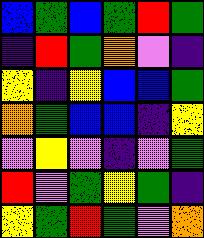[["blue", "green", "blue", "green", "red", "green"], ["indigo", "red", "green", "orange", "violet", "indigo"], ["yellow", "indigo", "yellow", "blue", "blue", "green"], ["orange", "green", "blue", "blue", "indigo", "yellow"], ["violet", "yellow", "violet", "indigo", "violet", "green"], ["red", "violet", "green", "yellow", "green", "indigo"], ["yellow", "green", "red", "green", "violet", "orange"]]